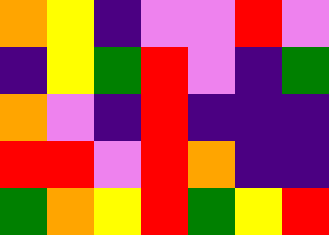[["orange", "yellow", "indigo", "violet", "violet", "red", "violet"], ["indigo", "yellow", "green", "red", "violet", "indigo", "green"], ["orange", "violet", "indigo", "red", "indigo", "indigo", "indigo"], ["red", "red", "violet", "red", "orange", "indigo", "indigo"], ["green", "orange", "yellow", "red", "green", "yellow", "red"]]